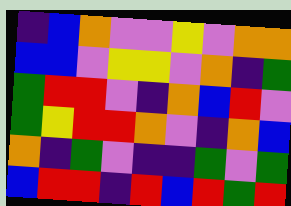[["indigo", "blue", "orange", "violet", "violet", "yellow", "violet", "orange", "orange"], ["blue", "blue", "violet", "yellow", "yellow", "violet", "orange", "indigo", "green"], ["green", "red", "red", "violet", "indigo", "orange", "blue", "red", "violet"], ["green", "yellow", "red", "red", "orange", "violet", "indigo", "orange", "blue"], ["orange", "indigo", "green", "violet", "indigo", "indigo", "green", "violet", "green"], ["blue", "red", "red", "indigo", "red", "blue", "red", "green", "red"]]